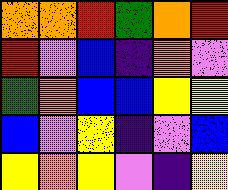[["orange", "orange", "red", "green", "orange", "red"], ["red", "violet", "blue", "indigo", "orange", "violet"], ["green", "orange", "blue", "blue", "yellow", "yellow"], ["blue", "violet", "yellow", "indigo", "violet", "blue"], ["yellow", "orange", "yellow", "violet", "indigo", "yellow"]]